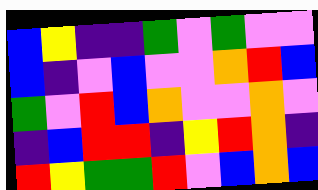[["blue", "yellow", "indigo", "indigo", "green", "violet", "green", "violet", "violet"], ["blue", "indigo", "violet", "blue", "violet", "violet", "orange", "red", "blue"], ["green", "violet", "red", "blue", "orange", "violet", "violet", "orange", "violet"], ["indigo", "blue", "red", "red", "indigo", "yellow", "red", "orange", "indigo"], ["red", "yellow", "green", "green", "red", "violet", "blue", "orange", "blue"]]